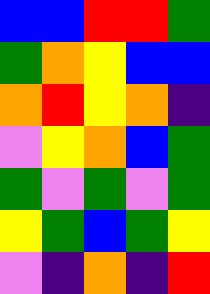[["blue", "blue", "red", "red", "green"], ["green", "orange", "yellow", "blue", "blue"], ["orange", "red", "yellow", "orange", "indigo"], ["violet", "yellow", "orange", "blue", "green"], ["green", "violet", "green", "violet", "green"], ["yellow", "green", "blue", "green", "yellow"], ["violet", "indigo", "orange", "indigo", "red"]]